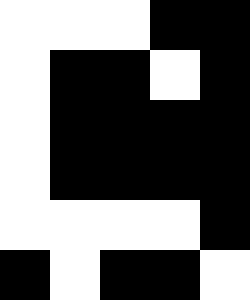[["white", "white", "white", "black", "black"], ["white", "black", "black", "white", "black"], ["white", "black", "black", "black", "black"], ["white", "black", "black", "black", "black"], ["white", "white", "white", "white", "black"], ["black", "white", "black", "black", "white"]]